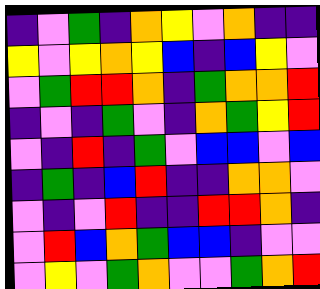[["indigo", "violet", "green", "indigo", "orange", "yellow", "violet", "orange", "indigo", "indigo"], ["yellow", "violet", "yellow", "orange", "yellow", "blue", "indigo", "blue", "yellow", "violet"], ["violet", "green", "red", "red", "orange", "indigo", "green", "orange", "orange", "red"], ["indigo", "violet", "indigo", "green", "violet", "indigo", "orange", "green", "yellow", "red"], ["violet", "indigo", "red", "indigo", "green", "violet", "blue", "blue", "violet", "blue"], ["indigo", "green", "indigo", "blue", "red", "indigo", "indigo", "orange", "orange", "violet"], ["violet", "indigo", "violet", "red", "indigo", "indigo", "red", "red", "orange", "indigo"], ["violet", "red", "blue", "orange", "green", "blue", "blue", "indigo", "violet", "violet"], ["violet", "yellow", "violet", "green", "orange", "violet", "violet", "green", "orange", "red"]]